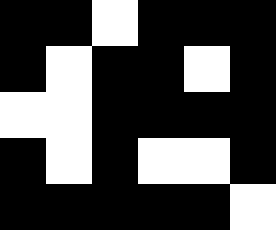[["black", "black", "white", "black", "black", "black"], ["black", "white", "black", "black", "white", "black"], ["white", "white", "black", "black", "black", "black"], ["black", "white", "black", "white", "white", "black"], ["black", "black", "black", "black", "black", "white"]]